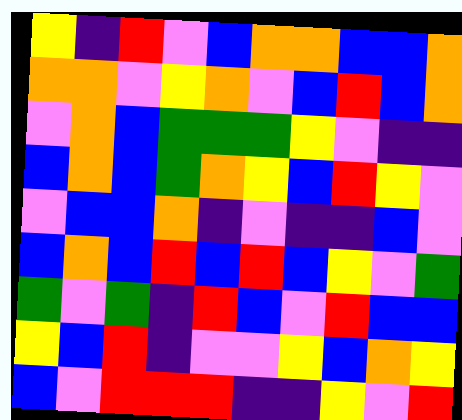[["yellow", "indigo", "red", "violet", "blue", "orange", "orange", "blue", "blue", "orange"], ["orange", "orange", "violet", "yellow", "orange", "violet", "blue", "red", "blue", "orange"], ["violet", "orange", "blue", "green", "green", "green", "yellow", "violet", "indigo", "indigo"], ["blue", "orange", "blue", "green", "orange", "yellow", "blue", "red", "yellow", "violet"], ["violet", "blue", "blue", "orange", "indigo", "violet", "indigo", "indigo", "blue", "violet"], ["blue", "orange", "blue", "red", "blue", "red", "blue", "yellow", "violet", "green"], ["green", "violet", "green", "indigo", "red", "blue", "violet", "red", "blue", "blue"], ["yellow", "blue", "red", "indigo", "violet", "violet", "yellow", "blue", "orange", "yellow"], ["blue", "violet", "red", "red", "red", "indigo", "indigo", "yellow", "violet", "red"]]